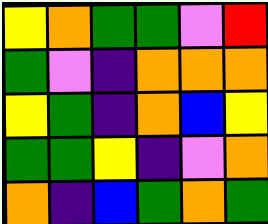[["yellow", "orange", "green", "green", "violet", "red"], ["green", "violet", "indigo", "orange", "orange", "orange"], ["yellow", "green", "indigo", "orange", "blue", "yellow"], ["green", "green", "yellow", "indigo", "violet", "orange"], ["orange", "indigo", "blue", "green", "orange", "green"]]